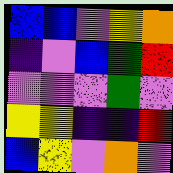[["blue", "blue", "violet", "yellow", "orange"], ["indigo", "violet", "blue", "green", "red"], ["violet", "violet", "violet", "green", "violet"], ["yellow", "yellow", "indigo", "indigo", "red"], ["blue", "yellow", "violet", "orange", "violet"]]